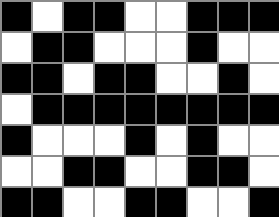[["black", "white", "black", "black", "white", "white", "black", "black", "black"], ["white", "black", "black", "white", "white", "white", "black", "white", "white"], ["black", "black", "white", "black", "black", "white", "white", "black", "white"], ["white", "black", "black", "black", "black", "black", "black", "black", "black"], ["black", "white", "white", "white", "black", "white", "black", "white", "white"], ["white", "white", "black", "black", "white", "white", "black", "black", "white"], ["black", "black", "white", "white", "black", "black", "white", "white", "black"]]